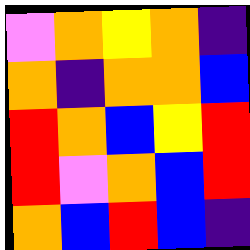[["violet", "orange", "yellow", "orange", "indigo"], ["orange", "indigo", "orange", "orange", "blue"], ["red", "orange", "blue", "yellow", "red"], ["red", "violet", "orange", "blue", "red"], ["orange", "blue", "red", "blue", "indigo"]]